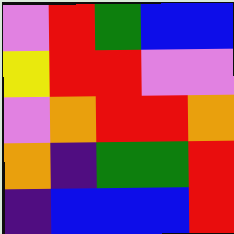[["violet", "red", "green", "blue", "blue"], ["yellow", "red", "red", "violet", "violet"], ["violet", "orange", "red", "red", "orange"], ["orange", "indigo", "green", "green", "red"], ["indigo", "blue", "blue", "blue", "red"]]